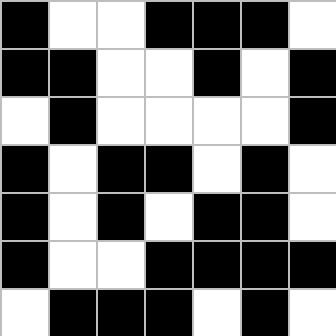[["black", "white", "white", "black", "black", "black", "white"], ["black", "black", "white", "white", "black", "white", "black"], ["white", "black", "white", "white", "white", "white", "black"], ["black", "white", "black", "black", "white", "black", "white"], ["black", "white", "black", "white", "black", "black", "white"], ["black", "white", "white", "black", "black", "black", "black"], ["white", "black", "black", "black", "white", "black", "white"]]